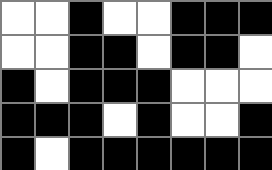[["white", "white", "black", "white", "white", "black", "black", "black"], ["white", "white", "black", "black", "white", "black", "black", "white"], ["black", "white", "black", "black", "black", "white", "white", "white"], ["black", "black", "black", "white", "black", "white", "white", "black"], ["black", "white", "black", "black", "black", "black", "black", "black"]]